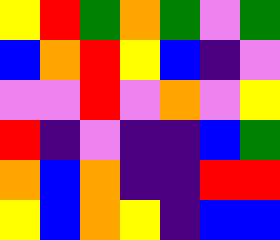[["yellow", "red", "green", "orange", "green", "violet", "green"], ["blue", "orange", "red", "yellow", "blue", "indigo", "violet"], ["violet", "violet", "red", "violet", "orange", "violet", "yellow"], ["red", "indigo", "violet", "indigo", "indigo", "blue", "green"], ["orange", "blue", "orange", "indigo", "indigo", "red", "red"], ["yellow", "blue", "orange", "yellow", "indigo", "blue", "blue"]]